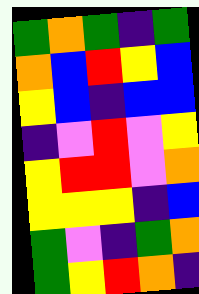[["green", "orange", "green", "indigo", "green"], ["orange", "blue", "red", "yellow", "blue"], ["yellow", "blue", "indigo", "blue", "blue"], ["indigo", "violet", "red", "violet", "yellow"], ["yellow", "red", "red", "violet", "orange"], ["yellow", "yellow", "yellow", "indigo", "blue"], ["green", "violet", "indigo", "green", "orange"], ["green", "yellow", "red", "orange", "indigo"]]